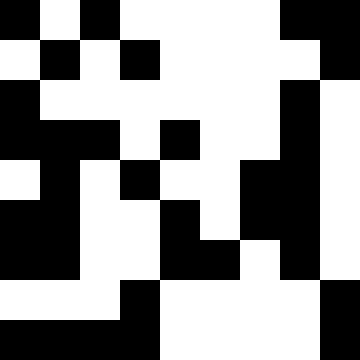[["black", "white", "black", "white", "white", "white", "white", "black", "black"], ["white", "black", "white", "black", "white", "white", "white", "white", "black"], ["black", "white", "white", "white", "white", "white", "white", "black", "white"], ["black", "black", "black", "white", "black", "white", "white", "black", "white"], ["white", "black", "white", "black", "white", "white", "black", "black", "white"], ["black", "black", "white", "white", "black", "white", "black", "black", "white"], ["black", "black", "white", "white", "black", "black", "white", "black", "white"], ["white", "white", "white", "black", "white", "white", "white", "white", "black"], ["black", "black", "black", "black", "white", "white", "white", "white", "black"]]